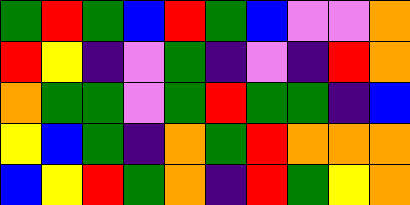[["green", "red", "green", "blue", "red", "green", "blue", "violet", "violet", "orange"], ["red", "yellow", "indigo", "violet", "green", "indigo", "violet", "indigo", "red", "orange"], ["orange", "green", "green", "violet", "green", "red", "green", "green", "indigo", "blue"], ["yellow", "blue", "green", "indigo", "orange", "green", "red", "orange", "orange", "orange"], ["blue", "yellow", "red", "green", "orange", "indigo", "red", "green", "yellow", "orange"]]